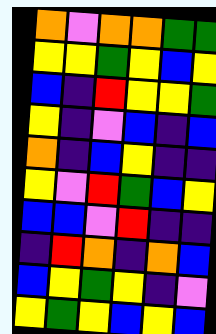[["orange", "violet", "orange", "orange", "green", "green"], ["yellow", "yellow", "green", "yellow", "blue", "yellow"], ["blue", "indigo", "red", "yellow", "yellow", "green"], ["yellow", "indigo", "violet", "blue", "indigo", "blue"], ["orange", "indigo", "blue", "yellow", "indigo", "indigo"], ["yellow", "violet", "red", "green", "blue", "yellow"], ["blue", "blue", "violet", "red", "indigo", "indigo"], ["indigo", "red", "orange", "indigo", "orange", "blue"], ["blue", "yellow", "green", "yellow", "indigo", "violet"], ["yellow", "green", "yellow", "blue", "yellow", "blue"]]